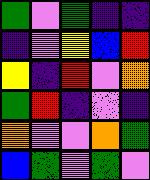[["green", "violet", "green", "indigo", "indigo"], ["indigo", "violet", "yellow", "blue", "red"], ["yellow", "indigo", "red", "violet", "orange"], ["green", "red", "indigo", "violet", "indigo"], ["orange", "violet", "violet", "orange", "green"], ["blue", "green", "violet", "green", "violet"]]